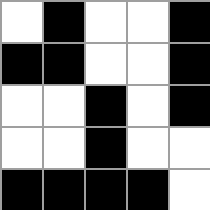[["white", "black", "white", "white", "black"], ["black", "black", "white", "white", "black"], ["white", "white", "black", "white", "black"], ["white", "white", "black", "white", "white"], ["black", "black", "black", "black", "white"]]